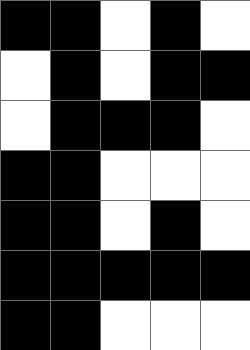[["black", "black", "white", "black", "white"], ["white", "black", "white", "black", "black"], ["white", "black", "black", "black", "white"], ["black", "black", "white", "white", "white"], ["black", "black", "white", "black", "white"], ["black", "black", "black", "black", "black"], ["black", "black", "white", "white", "white"]]